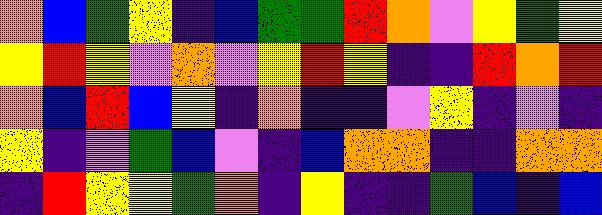[["orange", "blue", "green", "yellow", "indigo", "blue", "green", "green", "red", "orange", "violet", "yellow", "green", "yellow"], ["yellow", "red", "yellow", "violet", "orange", "violet", "yellow", "red", "yellow", "indigo", "indigo", "red", "orange", "red"], ["orange", "blue", "red", "blue", "yellow", "indigo", "orange", "indigo", "indigo", "violet", "yellow", "indigo", "violet", "indigo"], ["yellow", "indigo", "violet", "green", "blue", "violet", "indigo", "blue", "orange", "orange", "indigo", "indigo", "orange", "orange"], ["indigo", "red", "yellow", "yellow", "green", "orange", "indigo", "yellow", "indigo", "indigo", "green", "blue", "indigo", "blue"]]